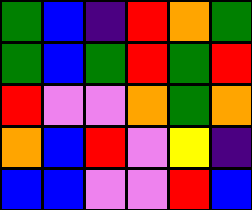[["green", "blue", "indigo", "red", "orange", "green"], ["green", "blue", "green", "red", "green", "red"], ["red", "violet", "violet", "orange", "green", "orange"], ["orange", "blue", "red", "violet", "yellow", "indigo"], ["blue", "blue", "violet", "violet", "red", "blue"]]